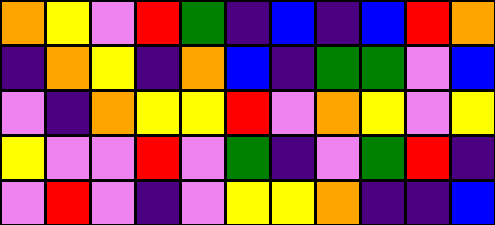[["orange", "yellow", "violet", "red", "green", "indigo", "blue", "indigo", "blue", "red", "orange"], ["indigo", "orange", "yellow", "indigo", "orange", "blue", "indigo", "green", "green", "violet", "blue"], ["violet", "indigo", "orange", "yellow", "yellow", "red", "violet", "orange", "yellow", "violet", "yellow"], ["yellow", "violet", "violet", "red", "violet", "green", "indigo", "violet", "green", "red", "indigo"], ["violet", "red", "violet", "indigo", "violet", "yellow", "yellow", "orange", "indigo", "indigo", "blue"]]